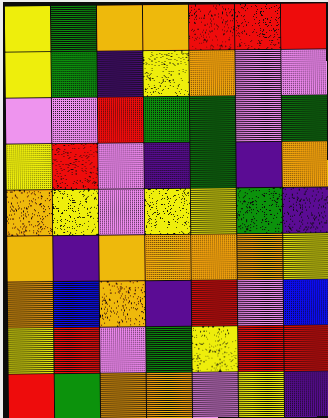[["yellow", "green", "orange", "orange", "red", "red", "red"], ["yellow", "green", "indigo", "yellow", "orange", "violet", "violet"], ["violet", "violet", "red", "green", "green", "violet", "green"], ["yellow", "red", "violet", "indigo", "green", "indigo", "orange"], ["orange", "yellow", "violet", "yellow", "yellow", "green", "indigo"], ["orange", "indigo", "orange", "orange", "orange", "orange", "yellow"], ["orange", "blue", "orange", "indigo", "red", "violet", "blue"], ["yellow", "red", "violet", "green", "yellow", "red", "red"], ["red", "green", "orange", "orange", "violet", "yellow", "indigo"]]